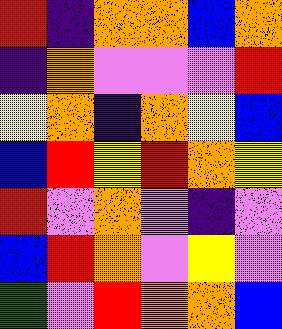[["red", "indigo", "orange", "orange", "blue", "orange"], ["indigo", "orange", "violet", "violet", "violet", "red"], ["yellow", "orange", "indigo", "orange", "yellow", "blue"], ["blue", "red", "yellow", "red", "orange", "yellow"], ["red", "violet", "orange", "violet", "indigo", "violet"], ["blue", "red", "orange", "violet", "yellow", "violet"], ["green", "violet", "red", "orange", "orange", "blue"]]